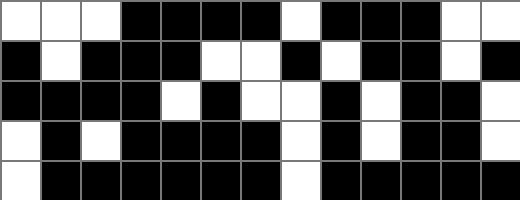[["white", "white", "white", "black", "black", "black", "black", "white", "black", "black", "black", "white", "white"], ["black", "white", "black", "black", "black", "white", "white", "black", "white", "black", "black", "white", "black"], ["black", "black", "black", "black", "white", "black", "white", "white", "black", "white", "black", "black", "white"], ["white", "black", "white", "black", "black", "black", "black", "white", "black", "white", "black", "black", "white"], ["white", "black", "black", "black", "black", "black", "black", "white", "black", "black", "black", "black", "black"]]